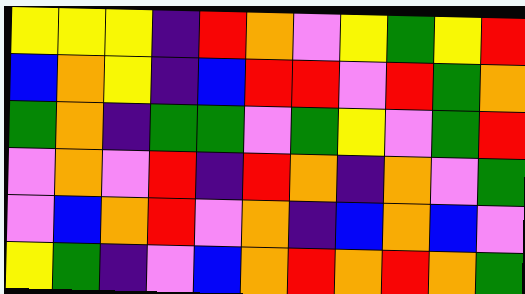[["yellow", "yellow", "yellow", "indigo", "red", "orange", "violet", "yellow", "green", "yellow", "red"], ["blue", "orange", "yellow", "indigo", "blue", "red", "red", "violet", "red", "green", "orange"], ["green", "orange", "indigo", "green", "green", "violet", "green", "yellow", "violet", "green", "red"], ["violet", "orange", "violet", "red", "indigo", "red", "orange", "indigo", "orange", "violet", "green"], ["violet", "blue", "orange", "red", "violet", "orange", "indigo", "blue", "orange", "blue", "violet"], ["yellow", "green", "indigo", "violet", "blue", "orange", "red", "orange", "red", "orange", "green"]]